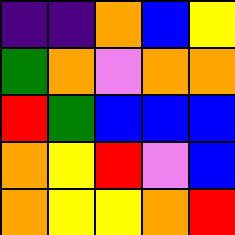[["indigo", "indigo", "orange", "blue", "yellow"], ["green", "orange", "violet", "orange", "orange"], ["red", "green", "blue", "blue", "blue"], ["orange", "yellow", "red", "violet", "blue"], ["orange", "yellow", "yellow", "orange", "red"]]